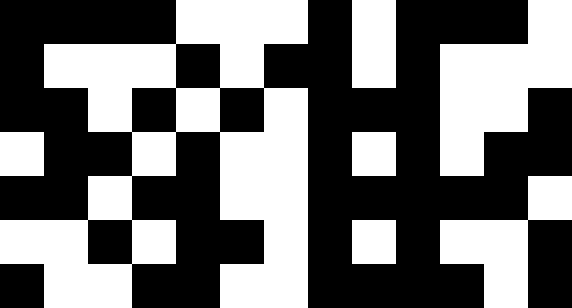[["black", "black", "black", "black", "white", "white", "white", "black", "white", "black", "black", "black", "white"], ["black", "white", "white", "white", "black", "white", "black", "black", "white", "black", "white", "white", "white"], ["black", "black", "white", "black", "white", "black", "white", "black", "black", "black", "white", "white", "black"], ["white", "black", "black", "white", "black", "white", "white", "black", "white", "black", "white", "black", "black"], ["black", "black", "white", "black", "black", "white", "white", "black", "black", "black", "black", "black", "white"], ["white", "white", "black", "white", "black", "black", "white", "black", "white", "black", "white", "white", "black"], ["black", "white", "white", "black", "black", "white", "white", "black", "black", "black", "black", "white", "black"]]